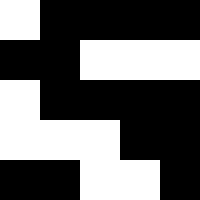[["white", "black", "black", "black", "black"], ["black", "black", "white", "white", "white"], ["white", "black", "black", "black", "black"], ["white", "white", "white", "black", "black"], ["black", "black", "white", "white", "black"]]